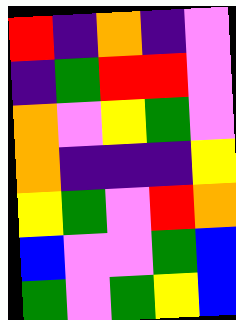[["red", "indigo", "orange", "indigo", "violet"], ["indigo", "green", "red", "red", "violet"], ["orange", "violet", "yellow", "green", "violet"], ["orange", "indigo", "indigo", "indigo", "yellow"], ["yellow", "green", "violet", "red", "orange"], ["blue", "violet", "violet", "green", "blue"], ["green", "violet", "green", "yellow", "blue"]]